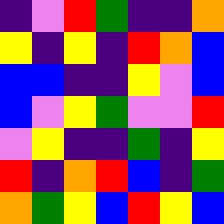[["indigo", "violet", "red", "green", "indigo", "indigo", "orange"], ["yellow", "indigo", "yellow", "indigo", "red", "orange", "blue"], ["blue", "blue", "indigo", "indigo", "yellow", "violet", "blue"], ["blue", "violet", "yellow", "green", "violet", "violet", "red"], ["violet", "yellow", "indigo", "indigo", "green", "indigo", "yellow"], ["red", "indigo", "orange", "red", "blue", "indigo", "green"], ["orange", "green", "yellow", "blue", "red", "yellow", "blue"]]